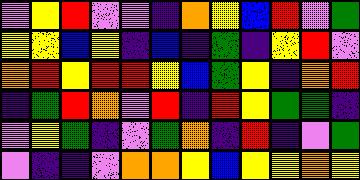[["violet", "yellow", "red", "violet", "violet", "indigo", "orange", "yellow", "blue", "red", "violet", "green"], ["yellow", "yellow", "blue", "yellow", "indigo", "blue", "indigo", "green", "indigo", "yellow", "red", "violet"], ["orange", "red", "yellow", "red", "red", "yellow", "blue", "green", "yellow", "indigo", "orange", "red"], ["indigo", "green", "red", "orange", "violet", "red", "indigo", "red", "yellow", "green", "green", "indigo"], ["violet", "yellow", "green", "indigo", "violet", "green", "orange", "indigo", "red", "indigo", "violet", "green"], ["violet", "indigo", "indigo", "violet", "orange", "orange", "yellow", "blue", "yellow", "yellow", "orange", "yellow"]]